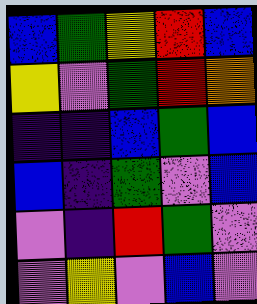[["blue", "green", "yellow", "red", "blue"], ["yellow", "violet", "green", "red", "orange"], ["indigo", "indigo", "blue", "green", "blue"], ["blue", "indigo", "green", "violet", "blue"], ["violet", "indigo", "red", "green", "violet"], ["violet", "yellow", "violet", "blue", "violet"]]